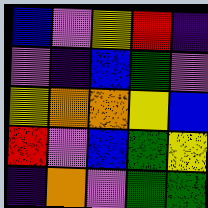[["blue", "violet", "yellow", "red", "indigo"], ["violet", "indigo", "blue", "green", "violet"], ["yellow", "orange", "orange", "yellow", "blue"], ["red", "violet", "blue", "green", "yellow"], ["indigo", "orange", "violet", "green", "green"]]